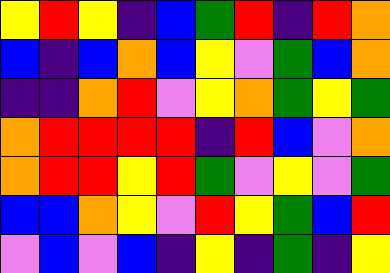[["yellow", "red", "yellow", "indigo", "blue", "green", "red", "indigo", "red", "orange"], ["blue", "indigo", "blue", "orange", "blue", "yellow", "violet", "green", "blue", "orange"], ["indigo", "indigo", "orange", "red", "violet", "yellow", "orange", "green", "yellow", "green"], ["orange", "red", "red", "red", "red", "indigo", "red", "blue", "violet", "orange"], ["orange", "red", "red", "yellow", "red", "green", "violet", "yellow", "violet", "green"], ["blue", "blue", "orange", "yellow", "violet", "red", "yellow", "green", "blue", "red"], ["violet", "blue", "violet", "blue", "indigo", "yellow", "indigo", "green", "indigo", "yellow"]]